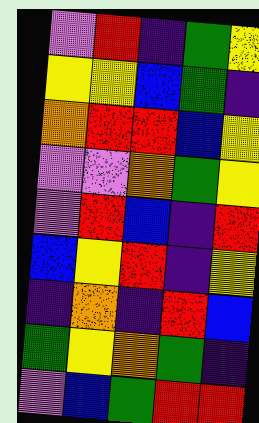[["violet", "red", "indigo", "green", "yellow"], ["yellow", "yellow", "blue", "green", "indigo"], ["orange", "red", "red", "blue", "yellow"], ["violet", "violet", "orange", "green", "yellow"], ["violet", "red", "blue", "indigo", "red"], ["blue", "yellow", "red", "indigo", "yellow"], ["indigo", "orange", "indigo", "red", "blue"], ["green", "yellow", "orange", "green", "indigo"], ["violet", "blue", "green", "red", "red"]]